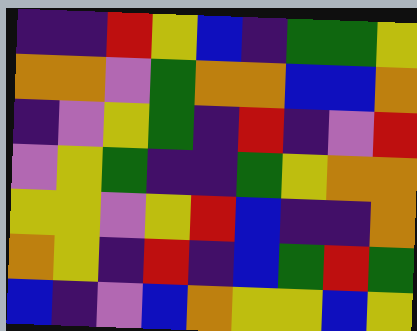[["indigo", "indigo", "red", "yellow", "blue", "indigo", "green", "green", "yellow"], ["orange", "orange", "violet", "green", "orange", "orange", "blue", "blue", "orange"], ["indigo", "violet", "yellow", "green", "indigo", "red", "indigo", "violet", "red"], ["violet", "yellow", "green", "indigo", "indigo", "green", "yellow", "orange", "orange"], ["yellow", "yellow", "violet", "yellow", "red", "blue", "indigo", "indigo", "orange"], ["orange", "yellow", "indigo", "red", "indigo", "blue", "green", "red", "green"], ["blue", "indigo", "violet", "blue", "orange", "yellow", "yellow", "blue", "yellow"]]